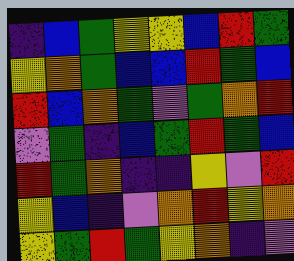[["indigo", "blue", "green", "yellow", "yellow", "blue", "red", "green"], ["yellow", "orange", "green", "blue", "blue", "red", "green", "blue"], ["red", "blue", "orange", "green", "violet", "green", "orange", "red"], ["violet", "green", "indigo", "blue", "green", "red", "green", "blue"], ["red", "green", "orange", "indigo", "indigo", "yellow", "violet", "red"], ["yellow", "blue", "indigo", "violet", "orange", "red", "yellow", "orange"], ["yellow", "green", "red", "green", "yellow", "orange", "indigo", "violet"]]